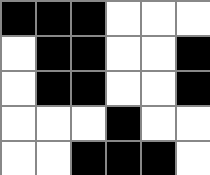[["black", "black", "black", "white", "white", "white"], ["white", "black", "black", "white", "white", "black"], ["white", "black", "black", "white", "white", "black"], ["white", "white", "white", "black", "white", "white"], ["white", "white", "black", "black", "black", "white"]]